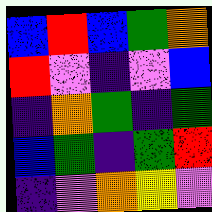[["blue", "red", "blue", "green", "orange"], ["red", "violet", "indigo", "violet", "blue"], ["indigo", "orange", "green", "indigo", "green"], ["blue", "green", "indigo", "green", "red"], ["indigo", "violet", "orange", "yellow", "violet"]]